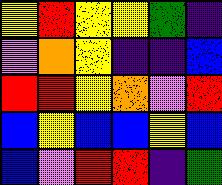[["yellow", "red", "yellow", "yellow", "green", "indigo"], ["violet", "orange", "yellow", "indigo", "indigo", "blue"], ["red", "red", "yellow", "orange", "violet", "red"], ["blue", "yellow", "blue", "blue", "yellow", "blue"], ["blue", "violet", "red", "red", "indigo", "green"]]